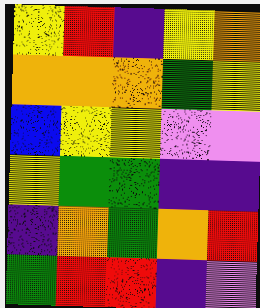[["yellow", "red", "indigo", "yellow", "orange"], ["orange", "orange", "orange", "green", "yellow"], ["blue", "yellow", "yellow", "violet", "violet"], ["yellow", "green", "green", "indigo", "indigo"], ["indigo", "orange", "green", "orange", "red"], ["green", "red", "red", "indigo", "violet"]]